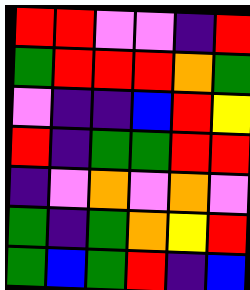[["red", "red", "violet", "violet", "indigo", "red"], ["green", "red", "red", "red", "orange", "green"], ["violet", "indigo", "indigo", "blue", "red", "yellow"], ["red", "indigo", "green", "green", "red", "red"], ["indigo", "violet", "orange", "violet", "orange", "violet"], ["green", "indigo", "green", "orange", "yellow", "red"], ["green", "blue", "green", "red", "indigo", "blue"]]